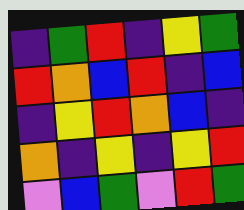[["indigo", "green", "red", "indigo", "yellow", "green"], ["red", "orange", "blue", "red", "indigo", "blue"], ["indigo", "yellow", "red", "orange", "blue", "indigo"], ["orange", "indigo", "yellow", "indigo", "yellow", "red"], ["violet", "blue", "green", "violet", "red", "green"]]